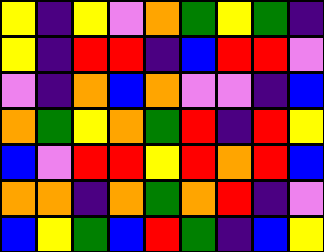[["yellow", "indigo", "yellow", "violet", "orange", "green", "yellow", "green", "indigo"], ["yellow", "indigo", "red", "red", "indigo", "blue", "red", "red", "violet"], ["violet", "indigo", "orange", "blue", "orange", "violet", "violet", "indigo", "blue"], ["orange", "green", "yellow", "orange", "green", "red", "indigo", "red", "yellow"], ["blue", "violet", "red", "red", "yellow", "red", "orange", "red", "blue"], ["orange", "orange", "indigo", "orange", "green", "orange", "red", "indigo", "violet"], ["blue", "yellow", "green", "blue", "red", "green", "indigo", "blue", "yellow"]]